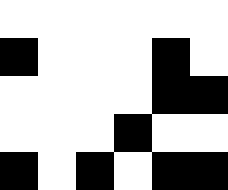[["white", "white", "white", "white", "white", "white"], ["black", "white", "white", "white", "black", "white"], ["white", "white", "white", "white", "black", "black"], ["white", "white", "white", "black", "white", "white"], ["black", "white", "black", "white", "black", "black"]]